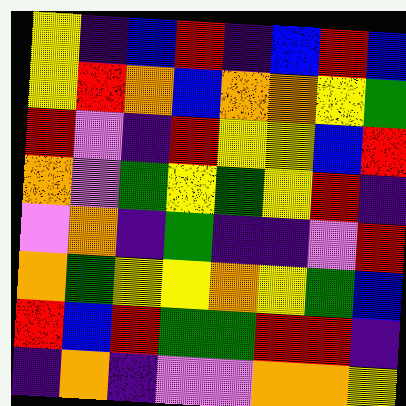[["yellow", "indigo", "blue", "red", "indigo", "blue", "red", "blue"], ["yellow", "red", "orange", "blue", "orange", "orange", "yellow", "green"], ["red", "violet", "indigo", "red", "yellow", "yellow", "blue", "red"], ["orange", "violet", "green", "yellow", "green", "yellow", "red", "indigo"], ["violet", "orange", "indigo", "green", "indigo", "indigo", "violet", "red"], ["orange", "green", "yellow", "yellow", "orange", "yellow", "green", "blue"], ["red", "blue", "red", "green", "green", "red", "red", "indigo"], ["indigo", "orange", "indigo", "violet", "violet", "orange", "orange", "yellow"]]